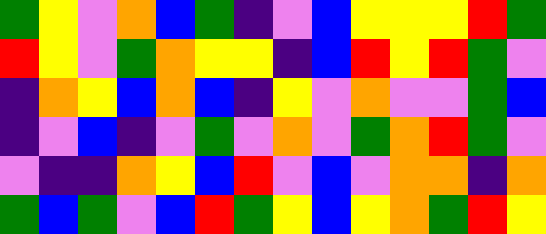[["green", "yellow", "violet", "orange", "blue", "green", "indigo", "violet", "blue", "yellow", "yellow", "yellow", "red", "green"], ["red", "yellow", "violet", "green", "orange", "yellow", "yellow", "indigo", "blue", "red", "yellow", "red", "green", "violet"], ["indigo", "orange", "yellow", "blue", "orange", "blue", "indigo", "yellow", "violet", "orange", "violet", "violet", "green", "blue"], ["indigo", "violet", "blue", "indigo", "violet", "green", "violet", "orange", "violet", "green", "orange", "red", "green", "violet"], ["violet", "indigo", "indigo", "orange", "yellow", "blue", "red", "violet", "blue", "violet", "orange", "orange", "indigo", "orange"], ["green", "blue", "green", "violet", "blue", "red", "green", "yellow", "blue", "yellow", "orange", "green", "red", "yellow"]]